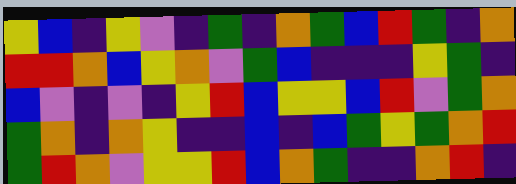[["yellow", "blue", "indigo", "yellow", "violet", "indigo", "green", "indigo", "orange", "green", "blue", "red", "green", "indigo", "orange"], ["red", "red", "orange", "blue", "yellow", "orange", "violet", "green", "blue", "indigo", "indigo", "indigo", "yellow", "green", "indigo"], ["blue", "violet", "indigo", "violet", "indigo", "yellow", "red", "blue", "yellow", "yellow", "blue", "red", "violet", "green", "orange"], ["green", "orange", "indigo", "orange", "yellow", "indigo", "indigo", "blue", "indigo", "blue", "green", "yellow", "green", "orange", "red"], ["green", "red", "orange", "violet", "yellow", "yellow", "red", "blue", "orange", "green", "indigo", "indigo", "orange", "red", "indigo"]]